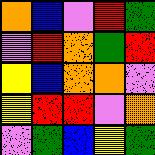[["orange", "blue", "violet", "red", "green"], ["violet", "red", "orange", "green", "red"], ["yellow", "blue", "orange", "orange", "violet"], ["yellow", "red", "red", "violet", "orange"], ["violet", "green", "blue", "yellow", "green"]]